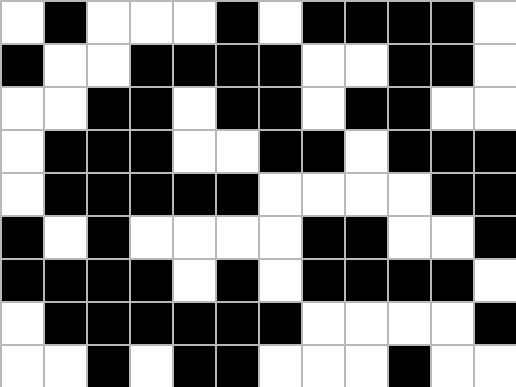[["white", "black", "white", "white", "white", "black", "white", "black", "black", "black", "black", "white"], ["black", "white", "white", "black", "black", "black", "black", "white", "white", "black", "black", "white"], ["white", "white", "black", "black", "white", "black", "black", "white", "black", "black", "white", "white"], ["white", "black", "black", "black", "white", "white", "black", "black", "white", "black", "black", "black"], ["white", "black", "black", "black", "black", "black", "white", "white", "white", "white", "black", "black"], ["black", "white", "black", "white", "white", "white", "white", "black", "black", "white", "white", "black"], ["black", "black", "black", "black", "white", "black", "white", "black", "black", "black", "black", "white"], ["white", "black", "black", "black", "black", "black", "black", "white", "white", "white", "white", "black"], ["white", "white", "black", "white", "black", "black", "white", "white", "white", "black", "white", "white"]]